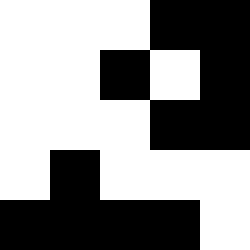[["white", "white", "white", "black", "black"], ["white", "white", "black", "white", "black"], ["white", "white", "white", "black", "black"], ["white", "black", "white", "white", "white"], ["black", "black", "black", "black", "white"]]